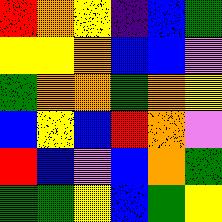[["red", "orange", "yellow", "indigo", "blue", "green"], ["yellow", "yellow", "orange", "blue", "blue", "violet"], ["green", "orange", "orange", "green", "orange", "yellow"], ["blue", "yellow", "blue", "red", "orange", "violet"], ["red", "blue", "violet", "blue", "orange", "green"], ["green", "green", "yellow", "blue", "green", "yellow"]]